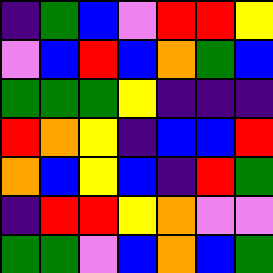[["indigo", "green", "blue", "violet", "red", "red", "yellow"], ["violet", "blue", "red", "blue", "orange", "green", "blue"], ["green", "green", "green", "yellow", "indigo", "indigo", "indigo"], ["red", "orange", "yellow", "indigo", "blue", "blue", "red"], ["orange", "blue", "yellow", "blue", "indigo", "red", "green"], ["indigo", "red", "red", "yellow", "orange", "violet", "violet"], ["green", "green", "violet", "blue", "orange", "blue", "green"]]